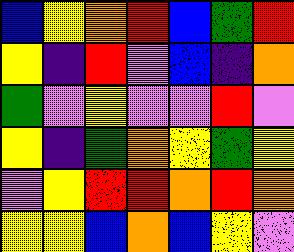[["blue", "yellow", "orange", "red", "blue", "green", "red"], ["yellow", "indigo", "red", "violet", "blue", "indigo", "orange"], ["green", "violet", "yellow", "violet", "violet", "red", "violet"], ["yellow", "indigo", "green", "orange", "yellow", "green", "yellow"], ["violet", "yellow", "red", "red", "orange", "red", "orange"], ["yellow", "yellow", "blue", "orange", "blue", "yellow", "violet"]]